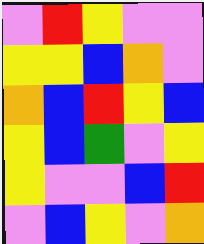[["violet", "red", "yellow", "violet", "violet"], ["yellow", "yellow", "blue", "orange", "violet"], ["orange", "blue", "red", "yellow", "blue"], ["yellow", "blue", "green", "violet", "yellow"], ["yellow", "violet", "violet", "blue", "red"], ["violet", "blue", "yellow", "violet", "orange"]]